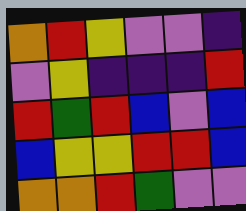[["orange", "red", "yellow", "violet", "violet", "indigo"], ["violet", "yellow", "indigo", "indigo", "indigo", "red"], ["red", "green", "red", "blue", "violet", "blue"], ["blue", "yellow", "yellow", "red", "red", "blue"], ["orange", "orange", "red", "green", "violet", "violet"]]